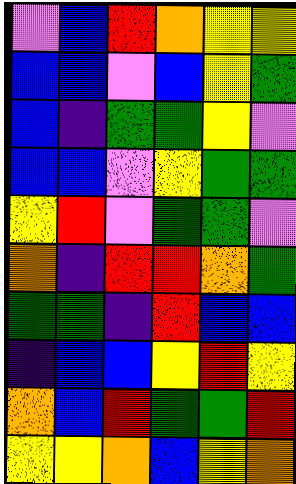[["violet", "blue", "red", "orange", "yellow", "yellow"], ["blue", "blue", "violet", "blue", "yellow", "green"], ["blue", "indigo", "green", "green", "yellow", "violet"], ["blue", "blue", "violet", "yellow", "green", "green"], ["yellow", "red", "violet", "green", "green", "violet"], ["orange", "indigo", "red", "red", "orange", "green"], ["green", "green", "indigo", "red", "blue", "blue"], ["indigo", "blue", "blue", "yellow", "red", "yellow"], ["orange", "blue", "red", "green", "green", "red"], ["yellow", "yellow", "orange", "blue", "yellow", "orange"]]